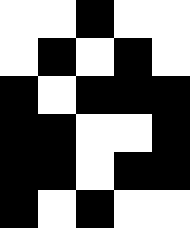[["white", "white", "black", "white", "white"], ["white", "black", "white", "black", "white"], ["black", "white", "black", "black", "black"], ["black", "black", "white", "white", "black"], ["black", "black", "white", "black", "black"], ["black", "white", "black", "white", "white"]]